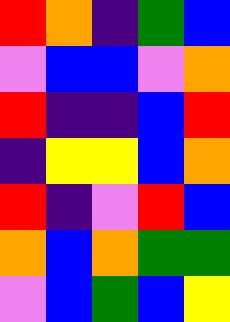[["red", "orange", "indigo", "green", "blue"], ["violet", "blue", "blue", "violet", "orange"], ["red", "indigo", "indigo", "blue", "red"], ["indigo", "yellow", "yellow", "blue", "orange"], ["red", "indigo", "violet", "red", "blue"], ["orange", "blue", "orange", "green", "green"], ["violet", "blue", "green", "blue", "yellow"]]